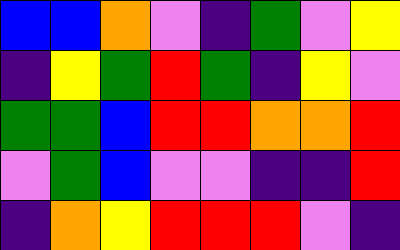[["blue", "blue", "orange", "violet", "indigo", "green", "violet", "yellow"], ["indigo", "yellow", "green", "red", "green", "indigo", "yellow", "violet"], ["green", "green", "blue", "red", "red", "orange", "orange", "red"], ["violet", "green", "blue", "violet", "violet", "indigo", "indigo", "red"], ["indigo", "orange", "yellow", "red", "red", "red", "violet", "indigo"]]